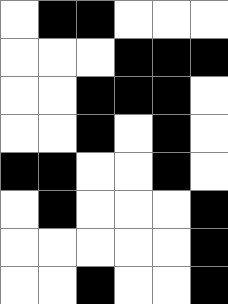[["white", "black", "black", "white", "white", "white"], ["white", "white", "white", "black", "black", "black"], ["white", "white", "black", "black", "black", "white"], ["white", "white", "black", "white", "black", "white"], ["black", "black", "white", "white", "black", "white"], ["white", "black", "white", "white", "white", "black"], ["white", "white", "white", "white", "white", "black"], ["white", "white", "black", "white", "white", "black"]]